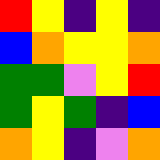[["red", "yellow", "indigo", "yellow", "indigo"], ["blue", "orange", "yellow", "yellow", "orange"], ["green", "green", "violet", "yellow", "red"], ["green", "yellow", "green", "indigo", "blue"], ["orange", "yellow", "indigo", "violet", "orange"]]